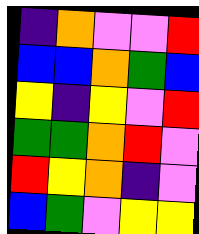[["indigo", "orange", "violet", "violet", "red"], ["blue", "blue", "orange", "green", "blue"], ["yellow", "indigo", "yellow", "violet", "red"], ["green", "green", "orange", "red", "violet"], ["red", "yellow", "orange", "indigo", "violet"], ["blue", "green", "violet", "yellow", "yellow"]]